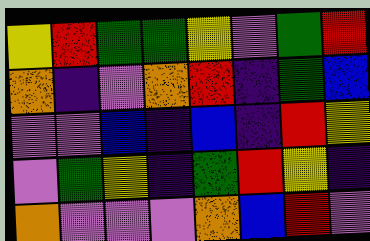[["yellow", "red", "green", "green", "yellow", "violet", "green", "red"], ["orange", "indigo", "violet", "orange", "red", "indigo", "green", "blue"], ["violet", "violet", "blue", "indigo", "blue", "indigo", "red", "yellow"], ["violet", "green", "yellow", "indigo", "green", "red", "yellow", "indigo"], ["orange", "violet", "violet", "violet", "orange", "blue", "red", "violet"]]